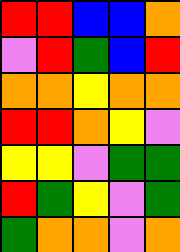[["red", "red", "blue", "blue", "orange"], ["violet", "red", "green", "blue", "red"], ["orange", "orange", "yellow", "orange", "orange"], ["red", "red", "orange", "yellow", "violet"], ["yellow", "yellow", "violet", "green", "green"], ["red", "green", "yellow", "violet", "green"], ["green", "orange", "orange", "violet", "orange"]]